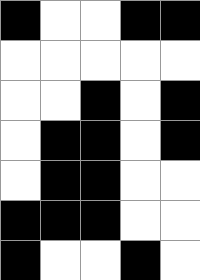[["black", "white", "white", "black", "black"], ["white", "white", "white", "white", "white"], ["white", "white", "black", "white", "black"], ["white", "black", "black", "white", "black"], ["white", "black", "black", "white", "white"], ["black", "black", "black", "white", "white"], ["black", "white", "white", "black", "white"]]